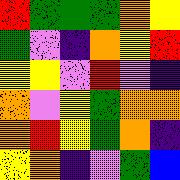[["red", "green", "green", "green", "orange", "yellow"], ["green", "violet", "indigo", "orange", "yellow", "red"], ["yellow", "yellow", "violet", "red", "violet", "indigo"], ["orange", "violet", "yellow", "green", "orange", "orange"], ["orange", "red", "yellow", "green", "orange", "indigo"], ["yellow", "orange", "indigo", "violet", "green", "blue"]]